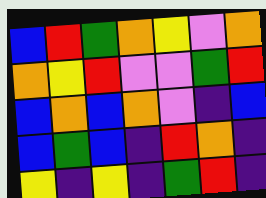[["blue", "red", "green", "orange", "yellow", "violet", "orange"], ["orange", "yellow", "red", "violet", "violet", "green", "red"], ["blue", "orange", "blue", "orange", "violet", "indigo", "blue"], ["blue", "green", "blue", "indigo", "red", "orange", "indigo"], ["yellow", "indigo", "yellow", "indigo", "green", "red", "indigo"]]